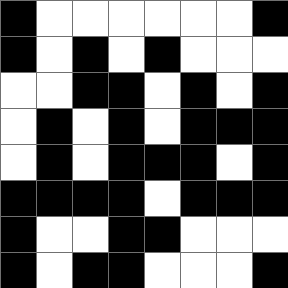[["black", "white", "white", "white", "white", "white", "white", "black"], ["black", "white", "black", "white", "black", "white", "white", "white"], ["white", "white", "black", "black", "white", "black", "white", "black"], ["white", "black", "white", "black", "white", "black", "black", "black"], ["white", "black", "white", "black", "black", "black", "white", "black"], ["black", "black", "black", "black", "white", "black", "black", "black"], ["black", "white", "white", "black", "black", "white", "white", "white"], ["black", "white", "black", "black", "white", "white", "white", "black"]]